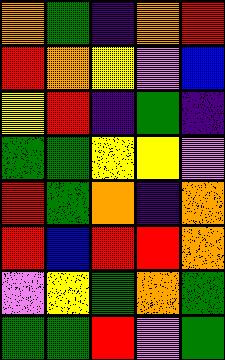[["orange", "green", "indigo", "orange", "red"], ["red", "orange", "yellow", "violet", "blue"], ["yellow", "red", "indigo", "green", "indigo"], ["green", "green", "yellow", "yellow", "violet"], ["red", "green", "orange", "indigo", "orange"], ["red", "blue", "red", "red", "orange"], ["violet", "yellow", "green", "orange", "green"], ["green", "green", "red", "violet", "green"]]